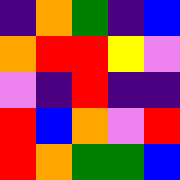[["indigo", "orange", "green", "indigo", "blue"], ["orange", "red", "red", "yellow", "violet"], ["violet", "indigo", "red", "indigo", "indigo"], ["red", "blue", "orange", "violet", "red"], ["red", "orange", "green", "green", "blue"]]